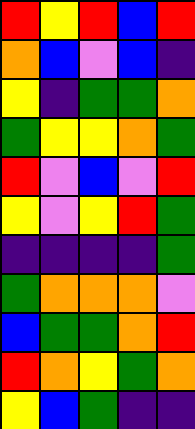[["red", "yellow", "red", "blue", "red"], ["orange", "blue", "violet", "blue", "indigo"], ["yellow", "indigo", "green", "green", "orange"], ["green", "yellow", "yellow", "orange", "green"], ["red", "violet", "blue", "violet", "red"], ["yellow", "violet", "yellow", "red", "green"], ["indigo", "indigo", "indigo", "indigo", "green"], ["green", "orange", "orange", "orange", "violet"], ["blue", "green", "green", "orange", "red"], ["red", "orange", "yellow", "green", "orange"], ["yellow", "blue", "green", "indigo", "indigo"]]